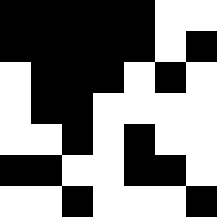[["black", "black", "black", "black", "black", "white", "white"], ["black", "black", "black", "black", "black", "white", "black"], ["white", "black", "black", "black", "white", "black", "white"], ["white", "black", "black", "white", "white", "white", "white"], ["white", "white", "black", "white", "black", "white", "white"], ["black", "black", "white", "white", "black", "black", "white"], ["white", "white", "black", "white", "white", "white", "black"]]